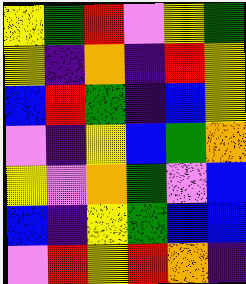[["yellow", "green", "red", "violet", "yellow", "green"], ["yellow", "indigo", "orange", "indigo", "red", "yellow"], ["blue", "red", "green", "indigo", "blue", "yellow"], ["violet", "indigo", "yellow", "blue", "green", "orange"], ["yellow", "violet", "orange", "green", "violet", "blue"], ["blue", "indigo", "yellow", "green", "blue", "blue"], ["violet", "red", "yellow", "red", "orange", "indigo"]]